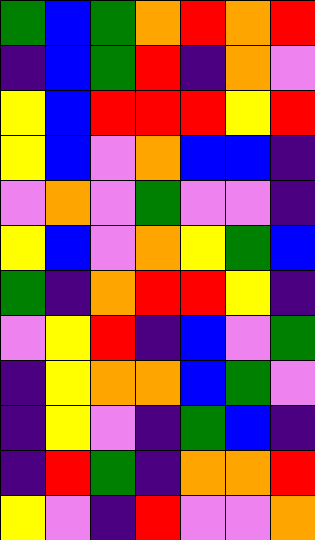[["green", "blue", "green", "orange", "red", "orange", "red"], ["indigo", "blue", "green", "red", "indigo", "orange", "violet"], ["yellow", "blue", "red", "red", "red", "yellow", "red"], ["yellow", "blue", "violet", "orange", "blue", "blue", "indigo"], ["violet", "orange", "violet", "green", "violet", "violet", "indigo"], ["yellow", "blue", "violet", "orange", "yellow", "green", "blue"], ["green", "indigo", "orange", "red", "red", "yellow", "indigo"], ["violet", "yellow", "red", "indigo", "blue", "violet", "green"], ["indigo", "yellow", "orange", "orange", "blue", "green", "violet"], ["indigo", "yellow", "violet", "indigo", "green", "blue", "indigo"], ["indigo", "red", "green", "indigo", "orange", "orange", "red"], ["yellow", "violet", "indigo", "red", "violet", "violet", "orange"]]